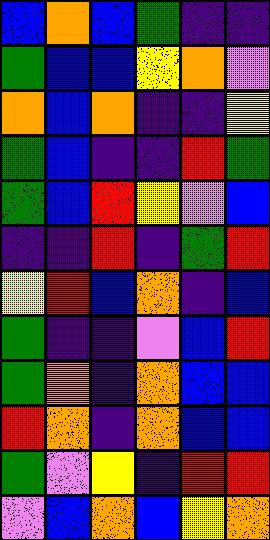[["blue", "orange", "blue", "green", "indigo", "indigo"], ["green", "blue", "blue", "yellow", "orange", "violet"], ["orange", "blue", "orange", "indigo", "indigo", "yellow"], ["green", "blue", "indigo", "indigo", "red", "green"], ["green", "blue", "red", "yellow", "violet", "blue"], ["indigo", "indigo", "red", "indigo", "green", "red"], ["yellow", "red", "blue", "orange", "indigo", "blue"], ["green", "indigo", "indigo", "violet", "blue", "red"], ["green", "orange", "indigo", "orange", "blue", "blue"], ["red", "orange", "indigo", "orange", "blue", "blue"], ["green", "violet", "yellow", "indigo", "red", "red"], ["violet", "blue", "orange", "blue", "yellow", "orange"]]